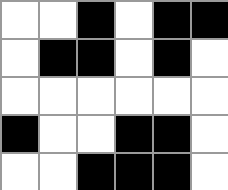[["white", "white", "black", "white", "black", "black"], ["white", "black", "black", "white", "black", "white"], ["white", "white", "white", "white", "white", "white"], ["black", "white", "white", "black", "black", "white"], ["white", "white", "black", "black", "black", "white"]]